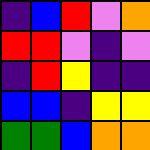[["indigo", "blue", "red", "violet", "orange"], ["red", "red", "violet", "indigo", "violet"], ["indigo", "red", "yellow", "indigo", "indigo"], ["blue", "blue", "indigo", "yellow", "yellow"], ["green", "green", "blue", "orange", "orange"]]